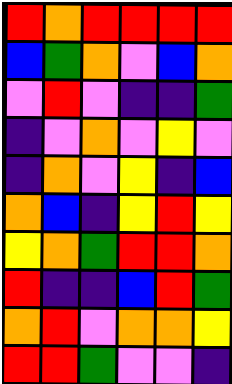[["red", "orange", "red", "red", "red", "red"], ["blue", "green", "orange", "violet", "blue", "orange"], ["violet", "red", "violet", "indigo", "indigo", "green"], ["indigo", "violet", "orange", "violet", "yellow", "violet"], ["indigo", "orange", "violet", "yellow", "indigo", "blue"], ["orange", "blue", "indigo", "yellow", "red", "yellow"], ["yellow", "orange", "green", "red", "red", "orange"], ["red", "indigo", "indigo", "blue", "red", "green"], ["orange", "red", "violet", "orange", "orange", "yellow"], ["red", "red", "green", "violet", "violet", "indigo"]]